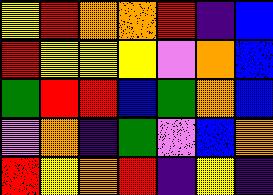[["yellow", "red", "orange", "orange", "red", "indigo", "blue"], ["red", "yellow", "yellow", "yellow", "violet", "orange", "blue"], ["green", "red", "red", "blue", "green", "orange", "blue"], ["violet", "orange", "indigo", "green", "violet", "blue", "orange"], ["red", "yellow", "orange", "red", "indigo", "yellow", "indigo"]]